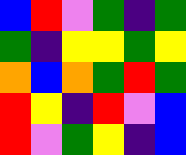[["blue", "red", "violet", "green", "indigo", "green"], ["green", "indigo", "yellow", "yellow", "green", "yellow"], ["orange", "blue", "orange", "green", "red", "green"], ["red", "yellow", "indigo", "red", "violet", "blue"], ["red", "violet", "green", "yellow", "indigo", "blue"]]